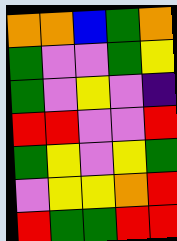[["orange", "orange", "blue", "green", "orange"], ["green", "violet", "violet", "green", "yellow"], ["green", "violet", "yellow", "violet", "indigo"], ["red", "red", "violet", "violet", "red"], ["green", "yellow", "violet", "yellow", "green"], ["violet", "yellow", "yellow", "orange", "red"], ["red", "green", "green", "red", "red"]]